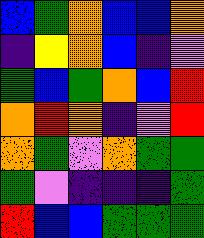[["blue", "green", "orange", "blue", "blue", "orange"], ["indigo", "yellow", "orange", "blue", "indigo", "violet"], ["green", "blue", "green", "orange", "blue", "red"], ["orange", "red", "orange", "indigo", "violet", "red"], ["orange", "green", "violet", "orange", "green", "green"], ["green", "violet", "indigo", "indigo", "indigo", "green"], ["red", "blue", "blue", "green", "green", "green"]]